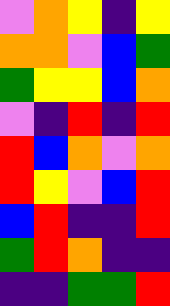[["violet", "orange", "yellow", "indigo", "yellow"], ["orange", "orange", "violet", "blue", "green"], ["green", "yellow", "yellow", "blue", "orange"], ["violet", "indigo", "red", "indigo", "red"], ["red", "blue", "orange", "violet", "orange"], ["red", "yellow", "violet", "blue", "red"], ["blue", "red", "indigo", "indigo", "red"], ["green", "red", "orange", "indigo", "indigo"], ["indigo", "indigo", "green", "green", "red"]]